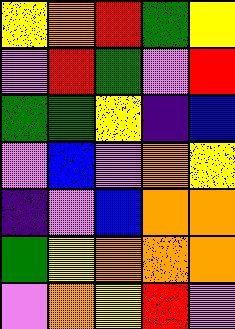[["yellow", "orange", "red", "green", "yellow"], ["violet", "red", "green", "violet", "red"], ["green", "green", "yellow", "indigo", "blue"], ["violet", "blue", "violet", "orange", "yellow"], ["indigo", "violet", "blue", "orange", "orange"], ["green", "yellow", "orange", "orange", "orange"], ["violet", "orange", "yellow", "red", "violet"]]